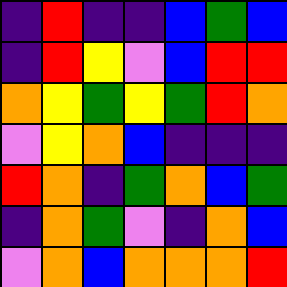[["indigo", "red", "indigo", "indigo", "blue", "green", "blue"], ["indigo", "red", "yellow", "violet", "blue", "red", "red"], ["orange", "yellow", "green", "yellow", "green", "red", "orange"], ["violet", "yellow", "orange", "blue", "indigo", "indigo", "indigo"], ["red", "orange", "indigo", "green", "orange", "blue", "green"], ["indigo", "orange", "green", "violet", "indigo", "orange", "blue"], ["violet", "orange", "blue", "orange", "orange", "orange", "red"]]